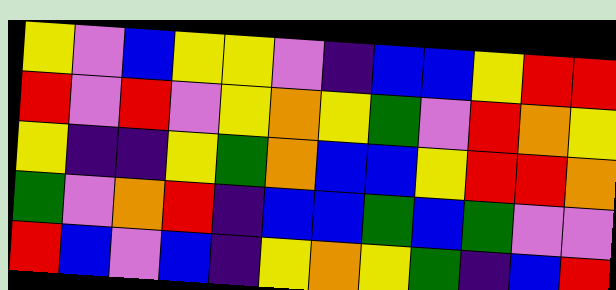[["yellow", "violet", "blue", "yellow", "yellow", "violet", "indigo", "blue", "blue", "yellow", "red", "red"], ["red", "violet", "red", "violet", "yellow", "orange", "yellow", "green", "violet", "red", "orange", "yellow"], ["yellow", "indigo", "indigo", "yellow", "green", "orange", "blue", "blue", "yellow", "red", "red", "orange"], ["green", "violet", "orange", "red", "indigo", "blue", "blue", "green", "blue", "green", "violet", "violet"], ["red", "blue", "violet", "blue", "indigo", "yellow", "orange", "yellow", "green", "indigo", "blue", "red"]]